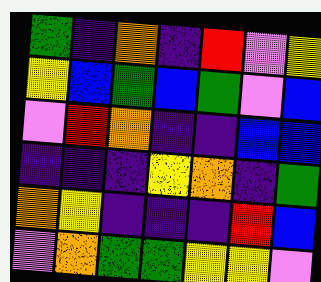[["green", "indigo", "orange", "indigo", "red", "violet", "yellow"], ["yellow", "blue", "green", "blue", "green", "violet", "blue"], ["violet", "red", "orange", "indigo", "indigo", "blue", "blue"], ["indigo", "indigo", "indigo", "yellow", "orange", "indigo", "green"], ["orange", "yellow", "indigo", "indigo", "indigo", "red", "blue"], ["violet", "orange", "green", "green", "yellow", "yellow", "violet"]]